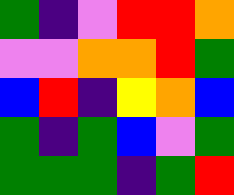[["green", "indigo", "violet", "red", "red", "orange"], ["violet", "violet", "orange", "orange", "red", "green"], ["blue", "red", "indigo", "yellow", "orange", "blue"], ["green", "indigo", "green", "blue", "violet", "green"], ["green", "green", "green", "indigo", "green", "red"]]